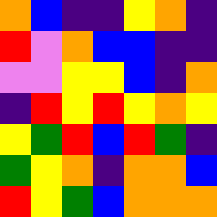[["orange", "blue", "indigo", "indigo", "yellow", "orange", "indigo"], ["red", "violet", "orange", "blue", "blue", "indigo", "indigo"], ["violet", "violet", "yellow", "yellow", "blue", "indigo", "orange"], ["indigo", "red", "yellow", "red", "yellow", "orange", "yellow"], ["yellow", "green", "red", "blue", "red", "green", "indigo"], ["green", "yellow", "orange", "indigo", "orange", "orange", "blue"], ["red", "yellow", "green", "blue", "orange", "orange", "orange"]]